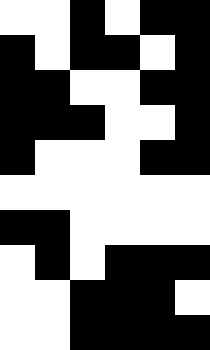[["white", "white", "black", "white", "black", "black"], ["black", "white", "black", "black", "white", "black"], ["black", "black", "white", "white", "black", "black"], ["black", "black", "black", "white", "white", "black"], ["black", "white", "white", "white", "black", "black"], ["white", "white", "white", "white", "white", "white"], ["black", "black", "white", "white", "white", "white"], ["white", "black", "white", "black", "black", "black"], ["white", "white", "black", "black", "black", "white"], ["white", "white", "black", "black", "black", "black"]]